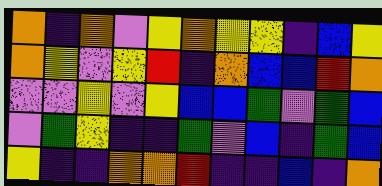[["orange", "indigo", "orange", "violet", "yellow", "orange", "yellow", "yellow", "indigo", "blue", "yellow"], ["orange", "yellow", "violet", "yellow", "red", "indigo", "orange", "blue", "blue", "red", "orange"], ["violet", "violet", "yellow", "violet", "yellow", "blue", "blue", "green", "violet", "green", "blue"], ["violet", "green", "yellow", "indigo", "indigo", "green", "violet", "blue", "indigo", "green", "blue"], ["yellow", "indigo", "indigo", "orange", "orange", "red", "indigo", "indigo", "blue", "indigo", "orange"]]